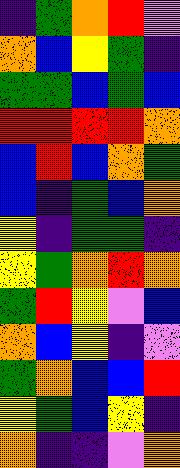[["indigo", "green", "orange", "red", "violet"], ["orange", "blue", "yellow", "green", "indigo"], ["green", "green", "blue", "green", "blue"], ["red", "red", "red", "red", "orange"], ["blue", "red", "blue", "orange", "green"], ["blue", "indigo", "green", "blue", "orange"], ["yellow", "indigo", "green", "green", "indigo"], ["yellow", "green", "orange", "red", "orange"], ["green", "red", "yellow", "violet", "blue"], ["orange", "blue", "yellow", "indigo", "violet"], ["green", "orange", "blue", "blue", "red"], ["yellow", "green", "blue", "yellow", "indigo"], ["orange", "indigo", "indigo", "violet", "orange"]]